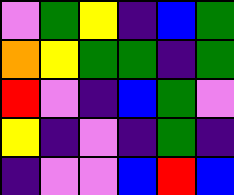[["violet", "green", "yellow", "indigo", "blue", "green"], ["orange", "yellow", "green", "green", "indigo", "green"], ["red", "violet", "indigo", "blue", "green", "violet"], ["yellow", "indigo", "violet", "indigo", "green", "indigo"], ["indigo", "violet", "violet", "blue", "red", "blue"]]